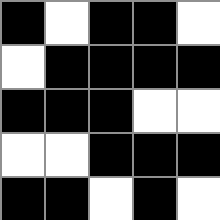[["black", "white", "black", "black", "white"], ["white", "black", "black", "black", "black"], ["black", "black", "black", "white", "white"], ["white", "white", "black", "black", "black"], ["black", "black", "white", "black", "white"]]